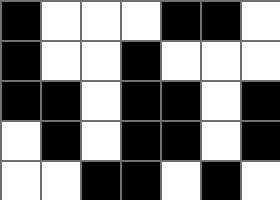[["black", "white", "white", "white", "black", "black", "white"], ["black", "white", "white", "black", "white", "white", "white"], ["black", "black", "white", "black", "black", "white", "black"], ["white", "black", "white", "black", "black", "white", "black"], ["white", "white", "black", "black", "white", "black", "white"]]